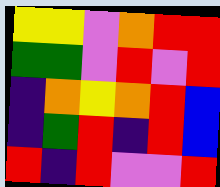[["yellow", "yellow", "violet", "orange", "red", "red"], ["green", "green", "violet", "red", "violet", "red"], ["indigo", "orange", "yellow", "orange", "red", "blue"], ["indigo", "green", "red", "indigo", "red", "blue"], ["red", "indigo", "red", "violet", "violet", "red"]]